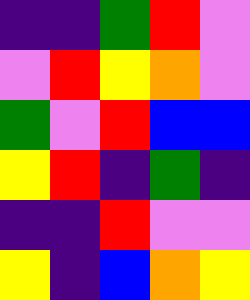[["indigo", "indigo", "green", "red", "violet"], ["violet", "red", "yellow", "orange", "violet"], ["green", "violet", "red", "blue", "blue"], ["yellow", "red", "indigo", "green", "indigo"], ["indigo", "indigo", "red", "violet", "violet"], ["yellow", "indigo", "blue", "orange", "yellow"]]